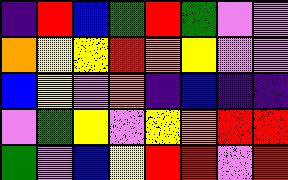[["indigo", "red", "blue", "green", "red", "green", "violet", "violet"], ["orange", "yellow", "yellow", "red", "orange", "yellow", "violet", "violet"], ["blue", "yellow", "violet", "orange", "indigo", "blue", "indigo", "indigo"], ["violet", "green", "yellow", "violet", "yellow", "orange", "red", "red"], ["green", "violet", "blue", "yellow", "red", "red", "violet", "red"]]